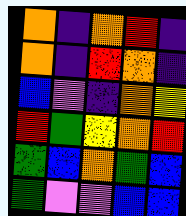[["orange", "indigo", "orange", "red", "indigo"], ["orange", "indigo", "red", "orange", "indigo"], ["blue", "violet", "indigo", "orange", "yellow"], ["red", "green", "yellow", "orange", "red"], ["green", "blue", "orange", "green", "blue"], ["green", "violet", "violet", "blue", "blue"]]